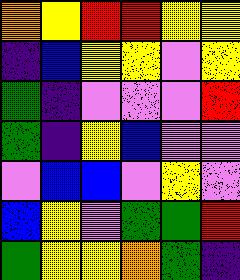[["orange", "yellow", "red", "red", "yellow", "yellow"], ["indigo", "blue", "yellow", "yellow", "violet", "yellow"], ["green", "indigo", "violet", "violet", "violet", "red"], ["green", "indigo", "yellow", "blue", "violet", "violet"], ["violet", "blue", "blue", "violet", "yellow", "violet"], ["blue", "yellow", "violet", "green", "green", "red"], ["green", "yellow", "yellow", "orange", "green", "indigo"]]